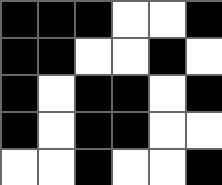[["black", "black", "black", "white", "white", "black"], ["black", "black", "white", "white", "black", "white"], ["black", "white", "black", "black", "white", "black"], ["black", "white", "black", "black", "white", "white"], ["white", "white", "black", "white", "white", "black"]]